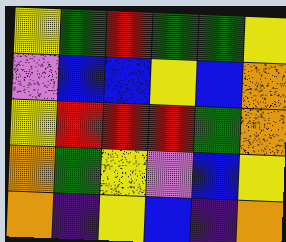[["yellow", "green", "red", "green", "green", "yellow"], ["violet", "blue", "blue", "yellow", "blue", "orange"], ["yellow", "red", "red", "red", "green", "orange"], ["orange", "green", "yellow", "violet", "blue", "yellow"], ["orange", "indigo", "yellow", "blue", "indigo", "orange"]]